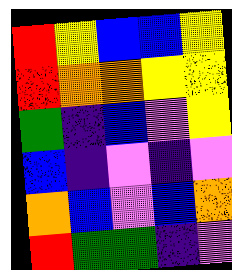[["red", "yellow", "blue", "blue", "yellow"], ["red", "orange", "orange", "yellow", "yellow"], ["green", "indigo", "blue", "violet", "yellow"], ["blue", "indigo", "violet", "indigo", "violet"], ["orange", "blue", "violet", "blue", "orange"], ["red", "green", "green", "indigo", "violet"]]